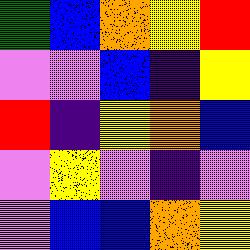[["green", "blue", "orange", "yellow", "red"], ["violet", "violet", "blue", "indigo", "yellow"], ["red", "indigo", "yellow", "orange", "blue"], ["violet", "yellow", "violet", "indigo", "violet"], ["violet", "blue", "blue", "orange", "yellow"]]